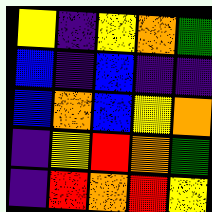[["yellow", "indigo", "yellow", "orange", "green"], ["blue", "indigo", "blue", "indigo", "indigo"], ["blue", "orange", "blue", "yellow", "orange"], ["indigo", "yellow", "red", "orange", "green"], ["indigo", "red", "orange", "red", "yellow"]]